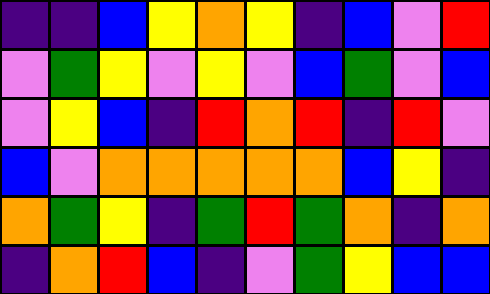[["indigo", "indigo", "blue", "yellow", "orange", "yellow", "indigo", "blue", "violet", "red"], ["violet", "green", "yellow", "violet", "yellow", "violet", "blue", "green", "violet", "blue"], ["violet", "yellow", "blue", "indigo", "red", "orange", "red", "indigo", "red", "violet"], ["blue", "violet", "orange", "orange", "orange", "orange", "orange", "blue", "yellow", "indigo"], ["orange", "green", "yellow", "indigo", "green", "red", "green", "orange", "indigo", "orange"], ["indigo", "orange", "red", "blue", "indigo", "violet", "green", "yellow", "blue", "blue"]]